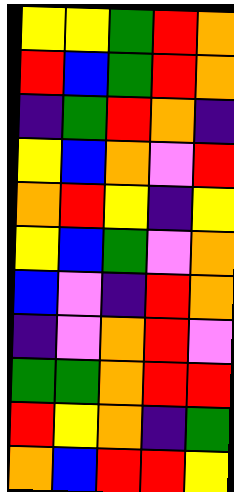[["yellow", "yellow", "green", "red", "orange"], ["red", "blue", "green", "red", "orange"], ["indigo", "green", "red", "orange", "indigo"], ["yellow", "blue", "orange", "violet", "red"], ["orange", "red", "yellow", "indigo", "yellow"], ["yellow", "blue", "green", "violet", "orange"], ["blue", "violet", "indigo", "red", "orange"], ["indigo", "violet", "orange", "red", "violet"], ["green", "green", "orange", "red", "red"], ["red", "yellow", "orange", "indigo", "green"], ["orange", "blue", "red", "red", "yellow"]]